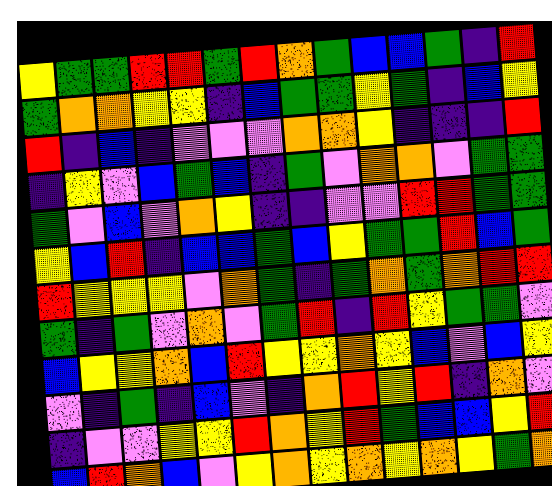[["yellow", "green", "green", "red", "red", "green", "red", "orange", "green", "blue", "blue", "green", "indigo", "red"], ["green", "orange", "orange", "yellow", "yellow", "indigo", "blue", "green", "green", "yellow", "green", "indigo", "blue", "yellow"], ["red", "indigo", "blue", "indigo", "violet", "violet", "violet", "orange", "orange", "yellow", "indigo", "indigo", "indigo", "red"], ["indigo", "yellow", "violet", "blue", "green", "blue", "indigo", "green", "violet", "orange", "orange", "violet", "green", "green"], ["green", "violet", "blue", "violet", "orange", "yellow", "indigo", "indigo", "violet", "violet", "red", "red", "green", "green"], ["yellow", "blue", "red", "indigo", "blue", "blue", "green", "blue", "yellow", "green", "green", "red", "blue", "green"], ["red", "yellow", "yellow", "yellow", "violet", "orange", "green", "indigo", "green", "orange", "green", "orange", "red", "red"], ["green", "indigo", "green", "violet", "orange", "violet", "green", "red", "indigo", "red", "yellow", "green", "green", "violet"], ["blue", "yellow", "yellow", "orange", "blue", "red", "yellow", "yellow", "orange", "yellow", "blue", "violet", "blue", "yellow"], ["violet", "indigo", "green", "indigo", "blue", "violet", "indigo", "orange", "red", "yellow", "red", "indigo", "orange", "violet"], ["indigo", "violet", "violet", "yellow", "yellow", "red", "orange", "yellow", "red", "green", "blue", "blue", "yellow", "red"], ["blue", "red", "orange", "blue", "violet", "yellow", "orange", "yellow", "orange", "yellow", "orange", "yellow", "green", "orange"]]